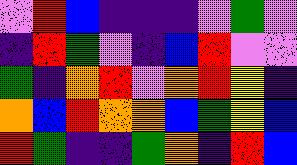[["violet", "red", "blue", "indigo", "indigo", "indigo", "violet", "green", "violet"], ["indigo", "red", "green", "violet", "indigo", "blue", "red", "violet", "violet"], ["green", "indigo", "orange", "red", "violet", "orange", "red", "yellow", "indigo"], ["orange", "blue", "red", "orange", "orange", "blue", "green", "yellow", "blue"], ["red", "green", "indigo", "indigo", "green", "orange", "indigo", "red", "blue"]]